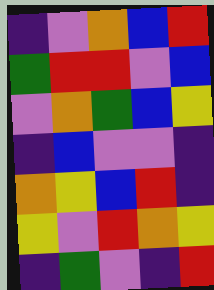[["indigo", "violet", "orange", "blue", "red"], ["green", "red", "red", "violet", "blue"], ["violet", "orange", "green", "blue", "yellow"], ["indigo", "blue", "violet", "violet", "indigo"], ["orange", "yellow", "blue", "red", "indigo"], ["yellow", "violet", "red", "orange", "yellow"], ["indigo", "green", "violet", "indigo", "red"]]